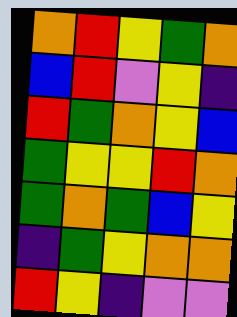[["orange", "red", "yellow", "green", "orange"], ["blue", "red", "violet", "yellow", "indigo"], ["red", "green", "orange", "yellow", "blue"], ["green", "yellow", "yellow", "red", "orange"], ["green", "orange", "green", "blue", "yellow"], ["indigo", "green", "yellow", "orange", "orange"], ["red", "yellow", "indigo", "violet", "violet"]]